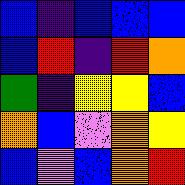[["blue", "indigo", "blue", "blue", "blue"], ["blue", "red", "indigo", "red", "orange"], ["green", "indigo", "yellow", "yellow", "blue"], ["orange", "blue", "violet", "orange", "yellow"], ["blue", "violet", "blue", "orange", "red"]]